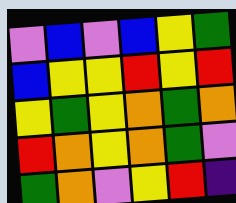[["violet", "blue", "violet", "blue", "yellow", "green"], ["blue", "yellow", "yellow", "red", "yellow", "red"], ["yellow", "green", "yellow", "orange", "green", "orange"], ["red", "orange", "yellow", "orange", "green", "violet"], ["green", "orange", "violet", "yellow", "red", "indigo"]]